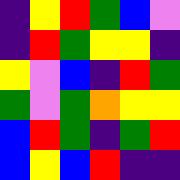[["indigo", "yellow", "red", "green", "blue", "violet"], ["indigo", "red", "green", "yellow", "yellow", "indigo"], ["yellow", "violet", "blue", "indigo", "red", "green"], ["green", "violet", "green", "orange", "yellow", "yellow"], ["blue", "red", "green", "indigo", "green", "red"], ["blue", "yellow", "blue", "red", "indigo", "indigo"]]